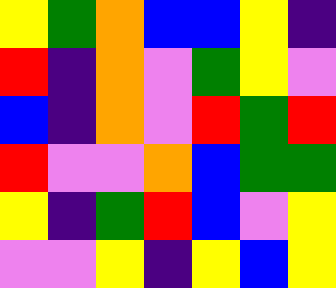[["yellow", "green", "orange", "blue", "blue", "yellow", "indigo"], ["red", "indigo", "orange", "violet", "green", "yellow", "violet"], ["blue", "indigo", "orange", "violet", "red", "green", "red"], ["red", "violet", "violet", "orange", "blue", "green", "green"], ["yellow", "indigo", "green", "red", "blue", "violet", "yellow"], ["violet", "violet", "yellow", "indigo", "yellow", "blue", "yellow"]]